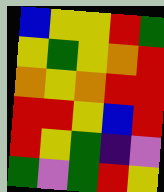[["blue", "yellow", "yellow", "red", "green"], ["yellow", "green", "yellow", "orange", "red"], ["orange", "yellow", "orange", "red", "red"], ["red", "red", "yellow", "blue", "red"], ["red", "yellow", "green", "indigo", "violet"], ["green", "violet", "green", "red", "yellow"]]